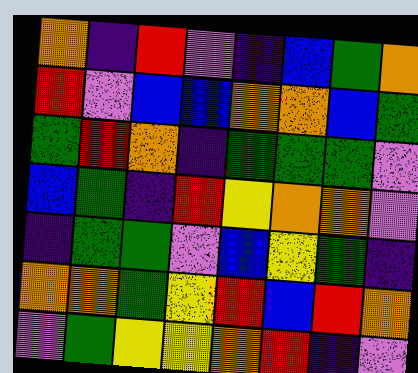[["orange", "indigo", "red", "violet", "indigo", "blue", "green", "orange"], ["red", "violet", "blue", "blue", "orange", "orange", "blue", "green"], ["green", "red", "orange", "indigo", "green", "green", "green", "violet"], ["blue", "green", "indigo", "red", "yellow", "orange", "orange", "violet"], ["indigo", "green", "green", "violet", "blue", "yellow", "green", "indigo"], ["orange", "orange", "green", "yellow", "red", "blue", "red", "orange"], ["violet", "green", "yellow", "yellow", "orange", "red", "indigo", "violet"]]